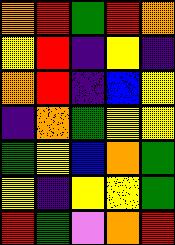[["orange", "red", "green", "red", "orange"], ["yellow", "red", "indigo", "yellow", "indigo"], ["orange", "red", "indigo", "blue", "yellow"], ["indigo", "orange", "green", "yellow", "yellow"], ["green", "yellow", "blue", "orange", "green"], ["yellow", "indigo", "yellow", "yellow", "green"], ["red", "green", "violet", "orange", "red"]]